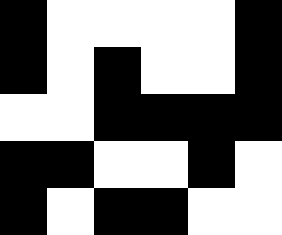[["black", "white", "white", "white", "white", "black"], ["black", "white", "black", "white", "white", "black"], ["white", "white", "black", "black", "black", "black"], ["black", "black", "white", "white", "black", "white"], ["black", "white", "black", "black", "white", "white"]]